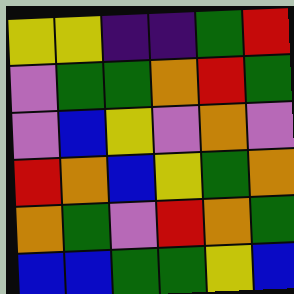[["yellow", "yellow", "indigo", "indigo", "green", "red"], ["violet", "green", "green", "orange", "red", "green"], ["violet", "blue", "yellow", "violet", "orange", "violet"], ["red", "orange", "blue", "yellow", "green", "orange"], ["orange", "green", "violet", "red", "orange", "green"], ["blue", "blue", "green", "green", "yellow", "blue"]]